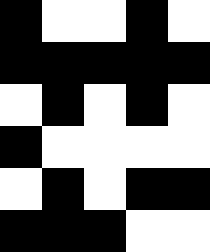[["black", "white", "white", "black", "white"], ["black", "black", "black", "black", "black"], ["white", "black", "white", "black", "white"], ["black", "white", "white", "white", "white"], ["white", "black", "white", "black", "black"], ["black", "black", "black", "white", "white"]]